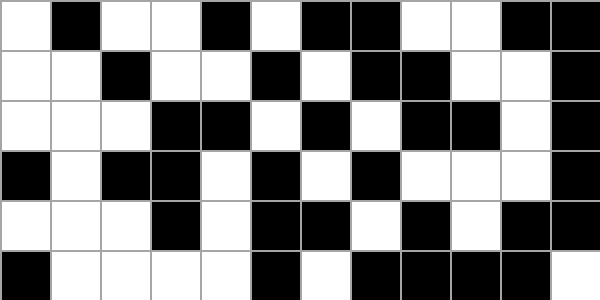[["white", "black", "white", "white", "black", "white", "black", "black", "white", "white", "black", "black"], ["white", "white", "black", "white", "white", "black", "white", "black", "black", "white", "white", "black"], ["white", "white", "white", "black", "black", "white", "black", "white", "black", "black", "white", "black"], ["black", "white", "black", "black", "white", "black", "white", "black", "white", "white", "white", "black"], ["white", "white", "white", "black", "white", "black", "black", "white", "black", "white", "black", "black"], ["black", "white", "white", "white", "white", "black", "white", "black", "black", "black", "black", "white"]]